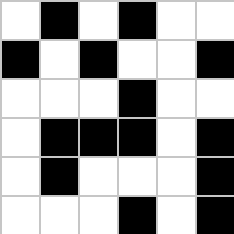[["white", "black", "white", "black", "white", "white"], ["black", "white", "black", "white", "white", "black"], ["white", "white", "white", "black", "white", "white"], ["white", "black", "black", "black", "white", "black"], ["white", "black", "white", "white", "white", "black"], ["white", "white", "white", "black", "white", "black"]]